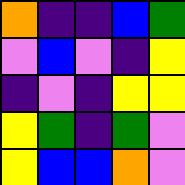[["orange", "indigo", "indigo", "blue", "green"], ["violet", "blue", "violet", "indigo", "yellow"], ["indigo", "violet", "indigo", "yellow", "yellow"], ["yellow", "green", "indigo", "green", "violet"], ["yellow", "blue", "blue", "orange", "violet"]]